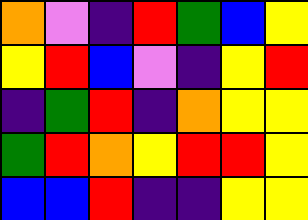[["orange", "violet", "indigo", "red", "green", "blue", "yellow"], ["yellow", "red", "blue", "violet", "indigo", "yellow", "red"], ["indigo", "green", "red", "indigo", "orange", "yellow", "yellow"], ["green", "red", "orange", "yellow", "red", "red", "yellow"], ["blue", "blue", "red", "indigo", "indigo", "yellow", "yellow"]]